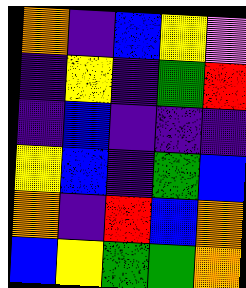[["orange", "indigo", "blue", "yellow", "violet"], ["indigo", "yellow", "indigo", "green", "red"], ["indigo", "blue", "indigo", "indigo", "indigo"], ["yellow", "blue", "indigo", "green", "blue"], ["orange", "indigo", "red", "blue", "orange"], ["blue", "yellow", "green", "green", "orange"]]